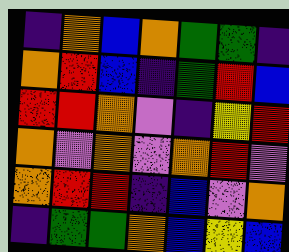[["indigo", "orange", "blue", "orange", "green", "green", "indigo"], ["orange", "red", "blue", "indigo", "green", "red", "blue"], ["red", "red", "orange", "violet", "indigo", "yellow", "red"], ["orange", "violet", "orange", "violet", "orange", "red", "violet"], ["orange", "red", "red", "indigo", "blue", "violet", "orange"], ["indigo", "green", "green", "orange", "blue", "yellow", "blue"]]